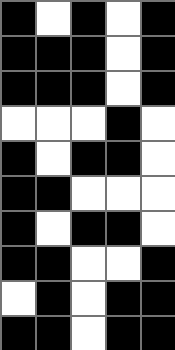[["black", "white", "black", "white", "black"], ["black", "black", "black", "white", "black"], ["black", "black", "black", "white", "black"], ["white", "white", "white", "black", "white"], ["black", "white", "black", "black", "white"], ["black", "black", "white", "white", "white"], ["black", "white", "black", "black", "white"], ["black", "black", "white", "white", "black"], ["white", "black", "white", "black", "black"], ["black", "black", "white", "black", "black"]]